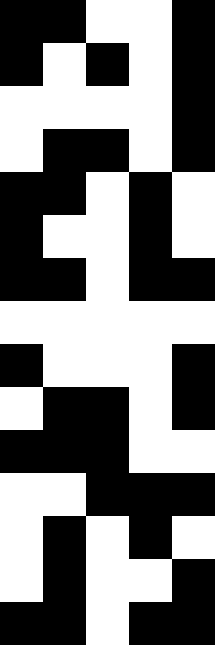[["black", "black", "white", "white", "black"], ["black", "white", "black", "white", "black"], ["white", "white", "white", "white", "black"], ["white", "black", "black", "white", "black"], ["black", "black", "white", "black", "white"], ["black", "white", "white", "black", "white"], ["black", "black", "white", "black", "black"], ["white", "white", "white", "white", "white"], ["black", "white", "white", "white", "black"], ["white", "black", "black", "white", "black"], ["black", "black", "black", "white", "white"], ["white", "white", "black", "black", "black"], ["white", "black", "white", "black", "white"], ["white", "black", "white", "white", "black"], ["black", "black", "white", "black", "black"]]